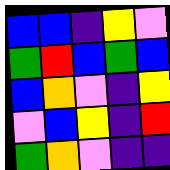[["blue", "blue", "indigo", "yellow", "violet"], ["green", "red", "blue", "green", "blue"], ["blue", "orange", "violet", "indigo", "yellow"], ["violet", "blue", "yellow", "indigo", "red"], ["green", "orange", "violet", "indigo", "indigo"]]